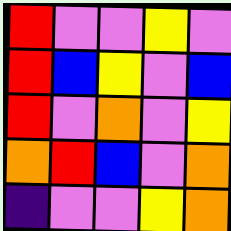[["red", "violet", "violet", "yellow", "violet"], ["red", "blue", "yellow", "violet", "blue"], ["red", "violet", "orange", "violet", "yellow"], ["orange", "red", "blue", "violet", "orange"], ["indigo", "violet", "violet", "yellow", "orange"]]